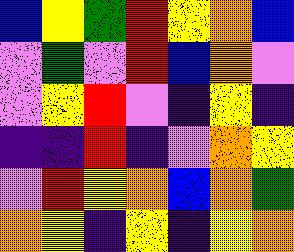[["blue", "yellow", "green", "red", "yellow", "orange", "blue"], ["violet", "green", "violet", "red", "blue", "orange", "violet"], ["violet", "yellow", "red", "violet", "indigo", "yellow", "indigo"], ["indigo", "indigo", "red", "indigo", "violet", "orange", "yellow"], ["violet", "red", "yellow", "orange", "blue", "orange", "green"], ["orange", "yellow", "indigo", "yellow", "indigo", "yellow", "orange"]]